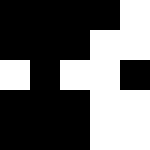[["black", "black", "black", "black", "white"], ["black", "black", "black", "white", "white"], ["white", "black", "white", "white", "black"], ["black", "black", "black", "white", "white"], ["black", "black", "black", "white", "white"]]